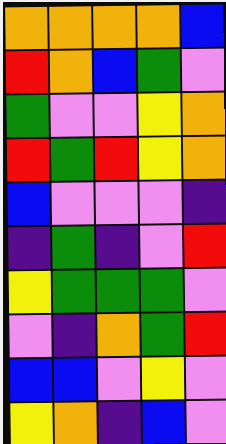[["orange", "orange", "orange", "orange", "blue"], ["red", "orange", "blue", "green", "violet"], ["green", "violet", "violet", "yellow", "orange"], ["red", "green", "red", "yellow", "orange"], ["blue", "violet", "violet", "violet", "indigo"], ["indigo", "green", "indigo", "violet", "red"], ["yellow", "green", "green", "green", "violet"], ["violet", "indigo", "orange", "green", "red"], ["blue", "blue", "violet", "yellow", "violet"], ["yellow", "orange", "indigo", "blue", "violet"]]